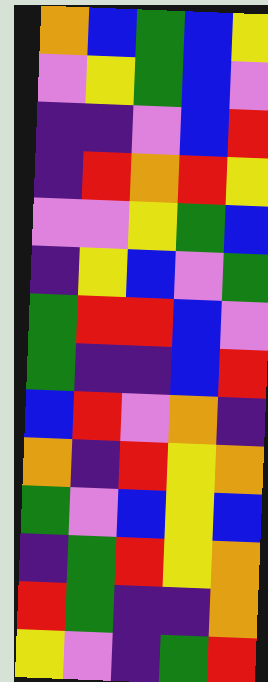[["orange", "blue", "green", "blue", "yellow"], ["violet", "yellow", "green", "blue", "violet"], ["indigo", "indigo", "violet", "blue", "red"], ["indigo", "red", "orange", "red", "yellow"], ["violet", "violet", "yellow", "green", "blue"], ["indigo", "yellow", "blue", "violet", "green"], ["green", "red", "red", "blue", "violet"], ["green", "indigo", "indigo", "blue", "red"], ["blue", "red", "violet", "orange", "indigo"], ["orange", "indigo", "red", "yellow", "orange"], ["green", "violet", "blue", "yellow", "blue"], ["indigo", "green", "red", "yellow", "orange"], ["red", "green", "indigo", "indigo", "orange"], ["yellow", "violet", "indigo", "green", "red"]]